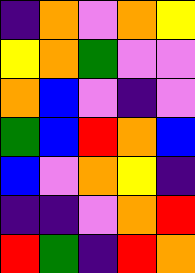[["indigo", "orange", "violet", "orange", "yellow"], ["yellow", "orange", "green", "violet", "violet"], ["orange", "blue", "violet", "indigo", "violet"], ["green", "blue", "red", "orange", "blue"], ["blue", "violet", "orange", "yellow", "indigo"], ["indigo", "indigo", "violet", "orange", "red"], ["red", "green", "indigo", "red", "orange"]]